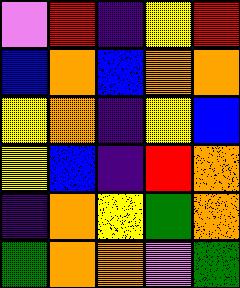[["violet", "red", "indigo", "yellow", "red"], ["blue", "orange", "blue", "orange", "orange"], ["yellow", "orange", "indigo", "yellow", "blue"], ["yellow", "blue", "indigo", "red", "orange"], ["indigo", "orange", "yellow", "green", "orange"], ["green", "orange", "orange", "violet", "green"]]